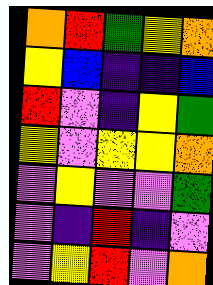[["orange", "red", "green", "yellow", "orange"], ["yellow", "blue", "indigo", "indigo", "blue"], ["red", "violet", "indigo", "yellow", "green"], ["yellow", "violet", "yellow", "yellow", "orange"], ["violet", "yellow", "violet", "violet", "green"], ["violet", "indigo", "red", "indigo", "violet"], ["violet", "yellow", "red", "violet", "orange"]]